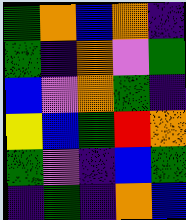[["green", "orange", "blue", "orange", "indigo"], ["green", "indigo", "orange", "violet", "green"], ["blue", "violet", "orange", "green", "indigo"], ["yellow", "blue", "green", "red", "orange"], ["green", "violet", "indigo", "blue", "green"], ["indigo", "green", "indigo", "orange", "blue"]]